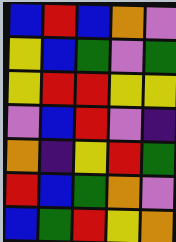[["blue", "red", "blue", "orange", "violet"], ["yellow", "blue", "green", "violet", "green"], ["yellow", "red", "red", "yellow", "yellow"], ["violet", "blue", "red", "violet", "indigo"], ["orange", "indigo", "yellow", "red", "green"], ["red", "blue", "green", "orange", "violet"], ["blue", "green", "red", "yellow", "orange"]]